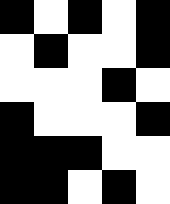[["black", "white", "black", "white", "black"], ["white", "black", "white", "white", "black"], ["white", "white", "white", "black", "white"], ["black", "white", "white", "white", "black"], ["black", "black", "black", "white", "white"], ["black", "black", "white", "black", "white"]]